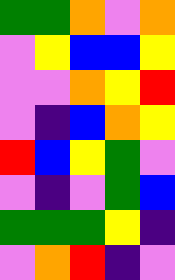[["green", "green", "orange", "violet", "orange"], ["violet", "yellow", "blue", "blue", "yellow"], ["violet", "violet", "orange", "yellow", "red"], ["violet", "indigo", "blue", "orange", "yellow"], ["red", "blue", "yellow", "green", "violet"], ["violet", "indigo", "violet", "green", "blue"], ["green", "green", "green", "yellow", "indigo"], ["violet", "orange", "red", "indigo", "violet"]]